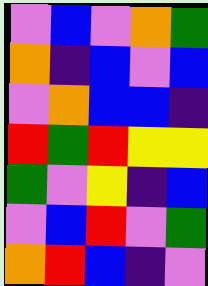[["violet", "blue", "violet", "orange", "green"], ["orange", "indigo", "blue", "violet", "blue"], ["violet", "orange", "blue", "blue", "indigo"], ["red", "green", "red", "yellow", "yellow"], ["green", "violet", "yellow", "indigo", "blue"], ["violet", "blue", "red", "violet", "green"], ["orange", "red", "blue", "indigo", "violet"]]